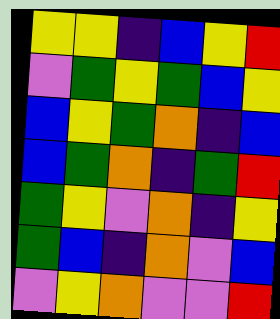[["yellow", "yellow", "indigo", "blue", "yellow", "red"], ["violet", "green", "yellow", "green", "blue", "yellow"], ["blue", "yellow", "green", "orange", "indigo", "blue"], ["blue", "green", "orange", "indigo", "green", "red"], ["green", "yellow", "violet", "orange", "indigo", "yellow"], ["green", "blue", "indigo", "orange", "violet", "blue"], ["violet", "yellow", "orange", "violet", "violet", "red"]]